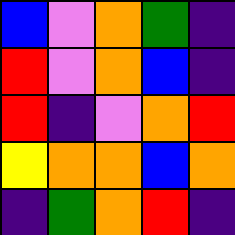[["blue", "violet", "orange", "green", "indigo"], ["red", "violet", "orange", "blue", "indigo"], ["red", "indigo", "violet", "orange", "red"], ["yellow", "orange", "orange", "blue", "orange"], ["indigo", "green", "orange", "red", "indigo"]]